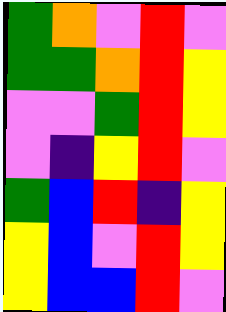[["green", "orange", "violet", "red", "violet"], ["green", "green", "orange", "red", "yellow"], ["violet", "violet", "green", "red", "yellow"], ["violet", "indigo", "yellow", "red", "violet"], ["green", "blue", "red", "indigo", "yellow"], ["yellow", "blue", "violet", "red", "yellow"], ["yellow", "blue", "blue", "red", "violet"]]